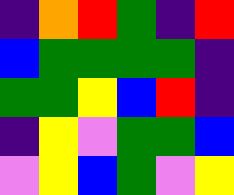[["indigo", "orange", "red", "green", "indigo", "red"], ["blue", "green", "green", "green", "green", "indigo"], ["green", "green", "yellow", "blue", "red", "indigo"], ["indigo", "yellow", "violet", "green", "green", "blue"], ["violet", "yellow", "blue", "green", "violet", "yellow"]]